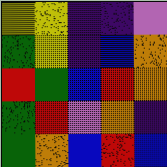[["yellow", "yellow", "indigo", "indigo", "violet"], ["green", "yellow", "indigo", "blue", "orange"], ["red", "green", "blue", "red", "orange"], ["green", "red", "violet", "orange", "indigo"], ["green", "orange", "blue", "red", "blue"]]